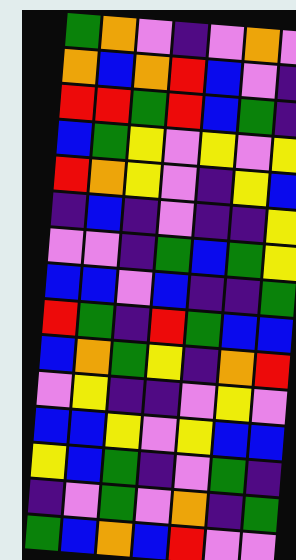[["green", "orange", "violet", "indigo", "violet", "orange", "violet"], ["orange", "blue", "orange", "red", "blue", "violet", "indigo"], ["red", "red", "green", "red", "blue", "green", "indigo"], ["blue", "green", "yellow", "violet", "yellow", "violet", "yellow"], ["red", "orange", "yellow", "violet", "indigo", "yellow", "blue"], ["indigo", "blue", "indigo", "violet", "indigo", "indigo", "yellow"], ["violet", "violet", "indigo", "green", "blue", "green", "yellow"], ["blue", "blue", "violet", "blue", "indigo", "indigo", "green"], ["red", "green", "indigo", "red", "green", "blue", "blue"], ["blue", "orange", "green", "yellow", "indigo", "orange", "red"], ["violet", "yellow", "indigo", "indigo", "violet", "yellow", "violet"], ["blue", "blue", "yellow", "violet", "yellow", "blue", "blue"], ["yellow", "blue", "green", "indigo", "violet", "green", "indigo"], ["indigo", "violet", "green", "violet", "orange", "indigo", "green"], ["green", "blue", "orange", "blue", "red", "violet", "violet"]]